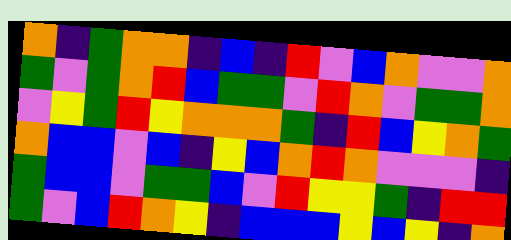[["orange", "indigo", "green", "orange", "orange", "indigo", "blue", "indigo", "red", "violet", "blue", "orange", "violet", "violet", "orange"], ["green", "violet", "green", "orange", "red", "blue", "green", "green", "violet", "red", "orange", "violet", "green", "green", "orange"], ["violet", "yellow", "green", "red", "yellow", "orange", "orange", "orange", "green", "indigo", "red", "blue", "yellow", "orange", "green"], ["orange", "blue", "blue", "violet", "blue", "indigo", "yellow", "blue", "orange", "red", "orange", "violet", "violet", "violet", "indigo"], ["green", "blue", "blue", "violet", "green", "green", "blue", "violet", "red", "yellow", "yellow", "green", "indigo", "red", "red"], ["green", "violet", "blue", "red", "orange", "yellow", "indigo", "blue", "blue", "blue", "yellow", "blue", "yellow", "indigo", "orange"]]